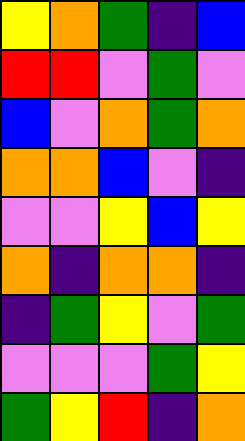[["yellow", "orange", "green", "indigo", "blue"], ["red", "red", "violet", "green", "violet"], ["blue", "violet", "orange", "green", "orange"], ["orange", "orange", "blue", "violet", "indigo"], ["violet", "violet", "yellow", "blue", "yellow"], ["orange", "indigo", "orange", "orange", "indigo"], ["indigo", "green", "yellow", "violet", "green"], ["violet", "violet", "violet", "green", "yellow"], ["green", "yellow", "red", "indigo", "orange"]]